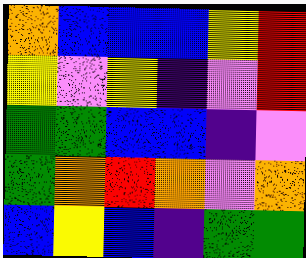[["orange", "blue", "blue", "blue", "yellow", "red"], ["yellow", "violet", "yellow", "indigo", "violet", "red"], ["green", "green", "blue", "blue", "indigo", "violet"], ["green", "orange", "red", "orange", "violet", "orange"], ["blue", "yellow", "blue", "indigo", "green", "green"]]